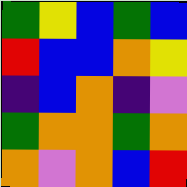[["green", "yellow", "blue", "green", "blue"], ["red", "blue", "blue", "orange", "yellow"], ["indigo", "blue", "orange", "indigo", "violet"], ["green", "orange", "orange", "green", "orange"], ["orange", "violet", "orange", "blue", "red"]]